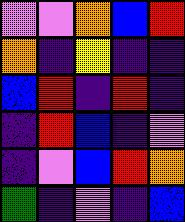[["violet", "violet", "orange", "blue", "red"], ["orange", "indigo", "yellow", "indigo", "indigo"], ["blue", "red", "indigo", "red", "indigo"], ["indigo", "red", "blue", "indigo", "violet"], ["indigo", "violet", "blue", "red", "orange"], ["green", "indigo", "violet", "indigo", "blue"]]